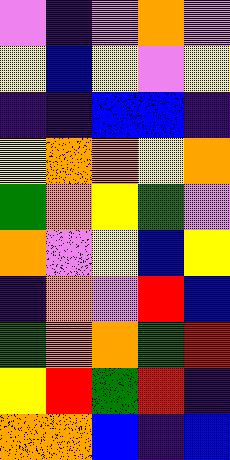[["violet", "indigo", "violet", "orange", "violet"], ["yellow", "blue", "yellow", "violet", "yellow"], ["indigo", "indigo", "blue", "blue", "indigo"], ["yellow", "orange", "orange", "yellow", "orange"], ["green", "orange", "yellow", "green", "violet"], ["orange", "violet", "yellow", "blue", "yellow"], ["indigo", "orange", "violet", "red", "blue"], ["green", "orange", "orange", "green", "red"], ["yellow", "red", "green", "red", "indigo"], ["orange", "orange", "blue", "indigo", "blue"]]